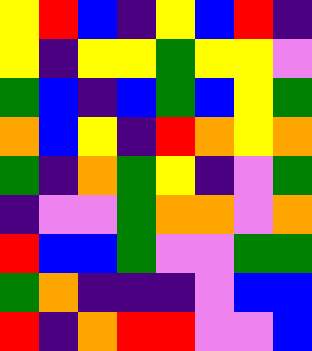[["yellow", "red", "blue", "indigo", "yellow", "blue", "red", "indigo"], ["yellow", "indigo", "yellow", "yellow", "green", "yellow", "yellow", "violet"], ["green", "blue", "indigo", "blue", "green", "blue", "yellow", "green"], ["orange", "blue", "yellow", "indigo", "red", "orange", "yellow", "orange"], ["green", "indigo", "orange", "green", "yellow", "indigo", "violet", "green"], ["indigo", "violet", "violet", "green", "orange", "orange", "violet", "orange"], ["red", "blue", "blue", "green", "violet", "violet", "green", "green"], ["green", "orange", "indigo", "indigo", "indigo", "violet", "blue", "blue"], ["red", "indigo", "orange", "red", "red", "violet", "violet", "blue"]]